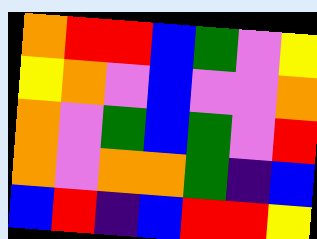[["orange", "red", "red", "blue", "green", "violet", "yellow"], ["yellow", "orange", "violet", "blue", "violet", "violet", "orange"], ["orange", "violet", "green", "blue", "green", "violet", "red"], ["orange", "violet", "orange", "orange", "green", "indigo", "blue"], ["blue", "red", "indigo", "blue", "red", "red", "yellow"]]